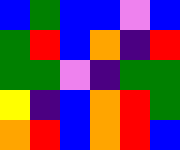[["blue", "green", "blue", "blue", "violet", "blue"], ["green", "red", "blue", "orange", "indigo", "red"], ["green", "green", "violet", "indigo", "green", "green"], ["yellow", "indigo", "blue", "orange", "red", "green"], ["orange", "red", "blue", "orange", "red", "blue"]]